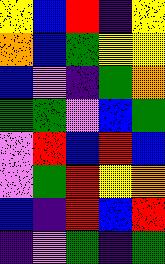[["yellow", "blue", "red", "indigo", "yellow"], ["orange", "blue", "green", "yellow", "yellow"], ["blue", "violet", "indigo", "green", "orange"], ["green", "green", "violet", "blue", "green"], ["violet", "red", "blue", "red", "blue"], ["violet", "green", "red", "yellow", "orange"], ["blue", "indigo", "red", "blue", "red"], ["indigo", "violet", "green", "indigo", "green"]]